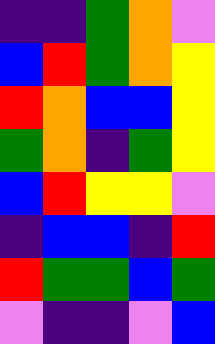[["indigo", "indigo", "green", "orange", "violet"], ["blue", "red", "green", "orange", "yellow"], ["red", "orange", "blue", "blue", "yellow"], ["green", "orange", "indigo", "green", "yellow"], ["blue", "red", "yellow", "yellow", "violet"], ["indigo", "blue", "blue", "indigo", "red"], ["red", "green", "green", "blue", "green"], ["violet", "indigo", "indigo", "violet", "blue"]]